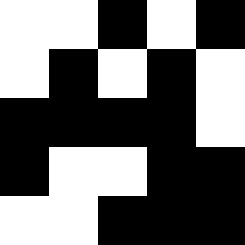[["white", "white", "black", "white", "black"], ["white", "black", "white", "black", "white"], ["black", "black", "black", "black", "white"], ["black", "white", "white", "black", "black"], ["white", "white", "black", "black", "black"]]